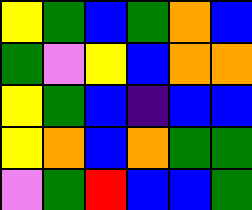[["yellow", "green", "blue", "green", "orange", "blue"], ["green", "violet", "yellow", "blue", "orange", "orange"], ["yellow", "green", "blue", "indigo", "blue", "blue"], ["yellow", "orange", "blue", "orange", "green", "green"], ["violet", "green", "red", "blue", "blue", "green"]]